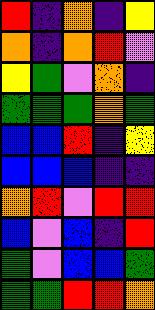[["red", "indigo", "orange", "indigo", "yellow"], ["orange", "indigo", "orange", "red", "violet"], ["yellow", "green", "violet", "orange", "indigo"], ["green", "green", "green", "orange", "green"], ["blue", "blue", "red", "indigo", "yellow"], ["blue", "blue", "blue", "indigo", "indigo"], ["orange", "red", "violet", "red", "red"], ["blue", "violet", "blue", "indigo", "red"], ["green", "violet", "blue", "blue", "green"], ["green", "green", "red", "red", "orange"]]